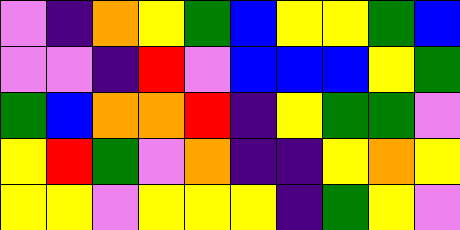[["violet", "indigo", "orange", "yellow", "green", "blue", "yellow", "yellow", "green", "blue"], ["violet", "violet", "indigo", "red", "violet", "blue", "blue", "blue", "yellow", "green"], ["green", "blue", "orange", "orange", "red", "indigo", "yellow", "green", "green", "violet"], ["yellow", "red", "green", "violet", "orange", "indigo", "indigo", "yellow", "orange", "yellow"], ["yellow", "yellow", "violet", "yellow", "yellow", "yellow", "indigo", "green", "yellow", "violet"]]